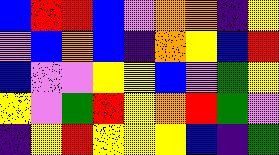[["blue", "red", "red", "blue", "violet", "orange", "orange", "indigo", "yellow"], ["violet", "blue", "orange", "blue", "indigo", "orange", "yellow", "blue", "red"], ["blue", "violet", "violet", "yellow", "yellow", "blue", "violet", "green", "yellow"], ["yellow", "violet", "green", "red", "yellow", "orange", "red", "green", "violet"], ["indigo", "yellow", "red", "yellow", "yellow", "yellow", "blue", "indigo", "green"]]